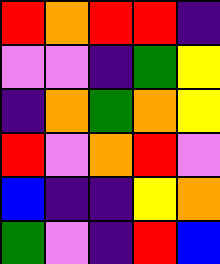[["red", "orange", "red", "red", "indigo"], ["violet", "violet", "indigo", "green", "yellow"], ["indigo", "orange", "green", "orange", "yellow"], ["red", "violet", "orange", "red", "violet"], ["blue", "indigo", "indigo", "yellow", "orange"], ["green", "violet", "indigo", "red", "blue"]]